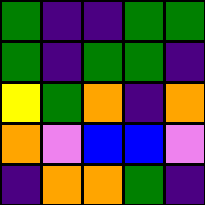[["green", "indigo", "indigo", "green", "green"], ["green", "indigo", "green", "green", "indigo"], ["yellow", "green", "orange", "indigo", "orange"], ["orange", "violet", "blue", "blue", "violet"], ["indigo", "orange", "orange", "green", "indigo"]]